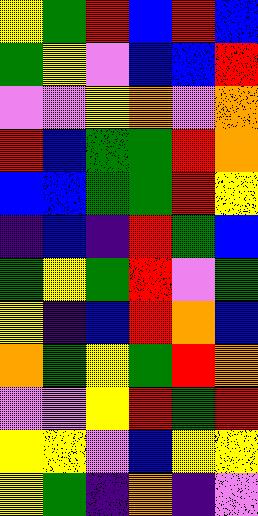[["yellow", "green", "red", "blue", "red", "blue"], ["green", "yellow", "violet", "blue", "blue", "red"], ["violet", "violet", "yellow", "orange", "violet", "orange"], ["red", "blue", "green", "green", "red", "orange"], ["blue", "blue", "green", "green", "red", "yellow"], ["indigo", "blue", "indigo", "red", "green", "blue"], ["green", "yellow", "green", "red", "violet", "green"], ["yellow", "indigo", "blue", "red", "orange", "blue"], ["orange", "green", "yellow", "green", "red", "orange"], ["violet", "violet", "yellow", "red", "green", "red"], ["yellow", "yellow", "violet", "blue", "yellow", "yellow"], ["yellow", "green", "indigo", "orange", "indigo", "violet"]]